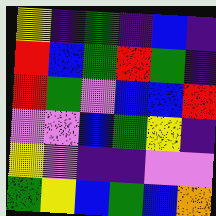[["yellow", "indigo", "green", "indigo", "blue", "indigo"], ["red", "blue", "green", "red", "green", "indigo"], ["red", "green", "violet", "blue", "blue", "red"], ["violet", "violet", "blue", "green", "yellow", "indigo"], ["yellow", "violet", "indigo", "indigo", "violet", "violet"], ["green", "yellow", "blue", "green", "blue", "orange"]]